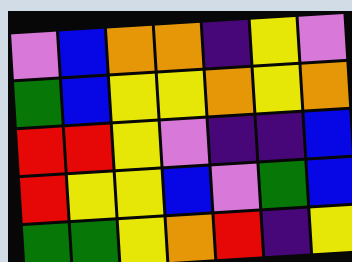[["violet", "blue", "orange", "orange", "indigo", "yellow", "violet"], ["green", "blue", "yellow", "yellow", "orange", "yellow", "orange"], ["red", "red", "yellow", "violet", "indigo", "indigo", "blue"], ["red", "yellow", "yellow", "blue", "violet", "green", "blue"], ["green", "green", "yellow", "orange", "red", "indigo", "yellow"]]